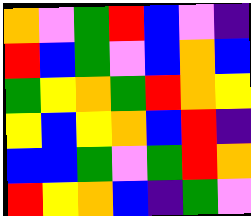[["orange", "violet", "green", "red", "blue", "violet", "indigo"], ["red", "blue", "green", "violet", "blue", "orange", "blue"], ["green", "yellow", "orange", "green", "red", "orange", "yellow"], ["yellow", "blue", "yellow", "orange", "blue", "red", "indigo"], ["blue", "blue", "green", "violet", "green", "red", "orange"], ["red", "yellow", "orange", "blue", "indigo", "green", "violet"]]